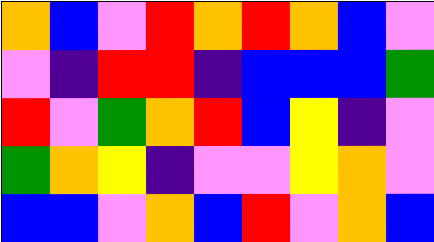[["orange", "blue", "violet", "red", "orange", "red", "orange", "blue", "violet"], ["violet", "indigo", "red", "red", "indigo", "blue", "blue", "blue", "green"], ["red", "violet", "green", "orange", "red", "blue", "yellow", "indigo", "violet"], ["green", "orange", "yellow", "indigo", "violet", "violet", "yellow", "orange", "violet"], ["blue", "blue", "violet", "orange", "blue", "red", "violet", "orange", "blue"]]